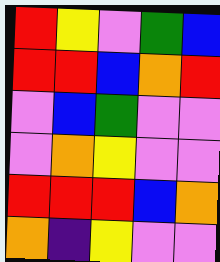[["red", "yellow", "violet", "green", "blue"], ["red", "red", "blue", "orange", "red"], ["violet", "blue", "green", "violet", "violet"], ["violet", "orange", "yellow", "violet", "violet"], ["red", "red", "red", "blue", "orange"], ["orange", "indigo", "yellow", "violet", "violet"]]